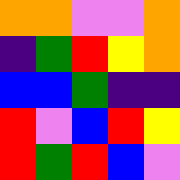[["orange", "orange", "violet", "violet", "orange"], ["indigo", "green", "red", "yellow", "orange"], ["blue", "blue", "green", "indigo", "indigo"], ["red", "violet", "blue", "red", "yellow"], ["red", "green", "red", "blue", "violet"]]